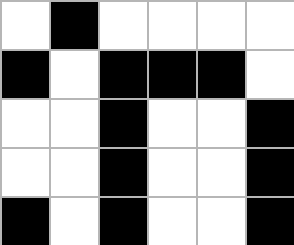[["white", "black", "white", "white", "white", "white"], ["black", "white", "black", "black", "black", "white"], ["white", "white", "black", "white", "white", "black"], ["white", "white", "black", "white", "white", "black"], ["black", "white", "black", "white", "white", "black"]]